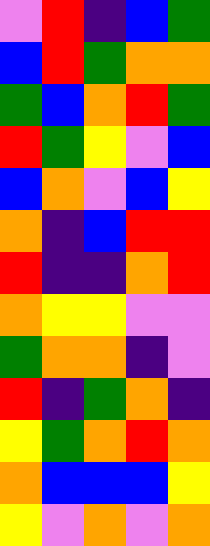[["violet", "red", "indigo", "blue", "green"], ["blue", "red", "green", "orange", "orange"], ["green", "blue", "orange", "red", "green"], ["red", "green", "yellow", "violet", "blue"], ["blue", "orange", "violet", "blue", "yellow"], ["orange", "indigo", "blue", "red", "red"], ["red", "indigo", "indigo", "orange", "red"], ["orange", "yellow", "yellow", "violet", "violet"], ["green", "orange", "orange", "indigo", "violet"], ["red", "indigo", "green", "orange", "indigo"], ["yellow", "green", "orange", "red", "orange"], ["orange", "blue", "blue", "blue", "yellow"], ["yellow", "violet", "orange", "violet", "orange"]]